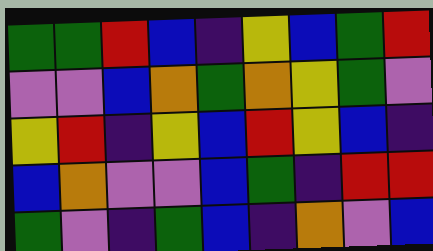[["green", "green", "red", "blue", "indigo", "yellow", "blue", "green", "red"], ["violet", "violet", "blue", "orange", "green", "orange", "yellow", "green", "violet"], ["yellow", "red", "indigo", "yellow", "blue", "red", "yellow", "blue", "indigo"], ["blue", "orange", "violet", "violet", "blue", "green", "indigo", "red", "red"], ["green", "violet", "indigo", "green", "blue", "indigo", "orange", "violet", "blue"]]